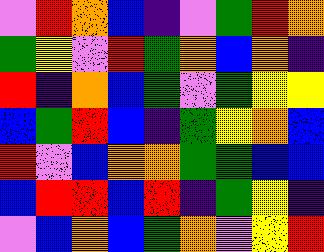[["violet", "red", "orange", "blue", "indigo", "violet", "green", "red", "orange"], ["green", "yellow", "violet", "red", "green", "orange", "blue", "orange", "indigo"], ["red", "indigo", "orange", "blue", "green", "violet", "green", "yellow", "yellow"], ["blue", "green", "red", "blue", "indigo", "green", "yellow", "orange", "blue"], ["red", "violet", "blue", "orange", "orange", "green", "green", "blue", "blue"], ["blue", "red", "red", "blue", "red", "indigo", "green", "yellow", "indigo"], ["violet", "blue", "orange", "blue", "green", "orange", "violet", "yellow", "red"]]